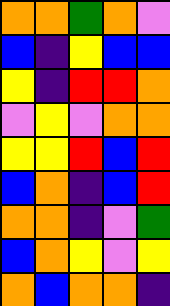[["orange", "orange", "green", "orange", "violet"], ["blue", "indigo", "yellow", "blue", "blue"], ["yellow", "indigo", "red", "red", "orange"], ["violet", "yellow", "violet", "orange", "orange"], ["yellow", "yellow", "red", "blue", "red"], ["blue", "orange", "indigo", "blue", "red"], ["orange", "orange", "indigo", "violet", "green"], ["blue", "orange", "yellow", "violet", "yellow"], ["orange", "blue", "orange", "orange", "indigo"]]